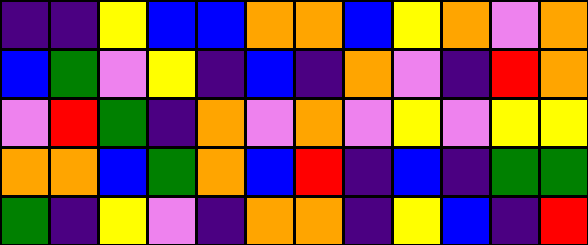[["indigo", "indigo", "yellow", "blue", "blue", "orange", "orange", "blue", "yellow", "orange", "violet", "orange"], ["blue", "green", "violet", "yellow", "indigo", "blue", "indigo", "orange", "violet", "indigo", "red", "orange"], ["violet", "red", "green", "indigo", "orange", "violet", "orange", "violet", "yellow", "violet", "yellow", "yellow"], ["orange", "orange", "blue", "green", "orange", "blue", "red", "indigo", "blue", "indigo", "green", "green"], ["green", "indigo", "yellow", "violet", "indigo", "orange", "orange", "indigo", "yellow", "blue", "indigo", "red"]]